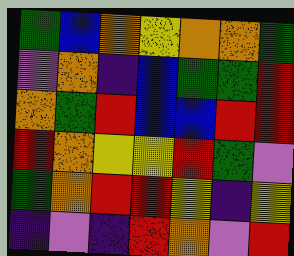[["green", "blue", "orange", "yellow", "orange", "orange", "green"], ["violet", "orange", "indigo", "blue", "green", "green", "red"], ["orange", "green", "red", "blue", "blue", "red", "red"], ["red", "orange", "yellow", "yellow", "red", "green", "violet"], ["green", "orange", "red", "red", "yellow", "indigo", "yellow"], ["indigo", "violet", "indigo", "red", "orange", "violet", "red"]]